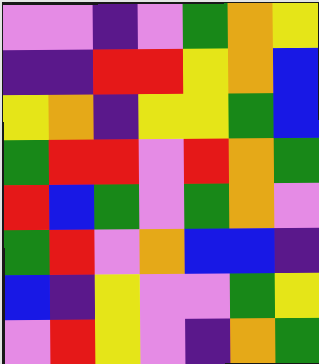[["violet", "violet", "indigo", "violet", "green", "orange", "yellow"], ["indigo", "indigo", "red", "red", "yellow", "orange", "blue"], ["yellow", "orange", "indigo", "yellow", "yellow", "green", "blue"], ["green", "red", "red", "violet", "red", "orange", "green"], ["red", "blue", "green", "violet", "green", "orange", "violet"], ["green", "red", "violet", "orange", "blue", "blue", "indigo"], ["blue", "indigo", "yellow", "violet", "violet", "green", "yellow"], ["violet", "red", "yellow", "violet", "indigo", "orange", "green"]]